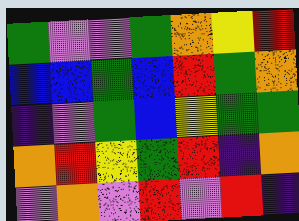[["green", "violet", "violet", "green", "orange", "yellow", "red"], ["blue", "blue", "green", "blue", "red", "green", "orange"], ["indigo", "violet", "green", "blue", "yellow", "green", "green"], ["orange", "red", "yellow", "green", "red", "indigo", "orange"], ["violet", "orange", "violet", "red", "violet", "red", "indigo"]]